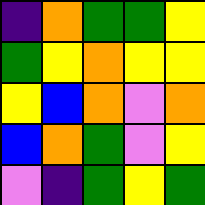[["indigo", "orange", "green", "green", "yellow"], ["green", "yellow", "orange", "yellow", "yellow"], ["yellow", "blue", "orange", "violet", "orange"], ["blue", "orange", "green", "violet", "yellow"], ["violet", "indigo", "green", "yellow", "green"]]